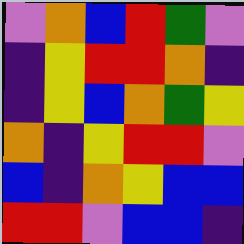[["violet", "orange", "blue", "red", "green", "violet"], ["indigo", "yellow", "red", "red", "orange", "indigo"], ["indigo", "yellow", "blue", "orange", "green", "yellow"], ["orange", "indigo", "yellow", "red", "red", "violet"], ["blue", "indigo", "orange", "yellow", "blue", "blue"], ["red", "red", "violet", "blue", "blue", "indigo"]]